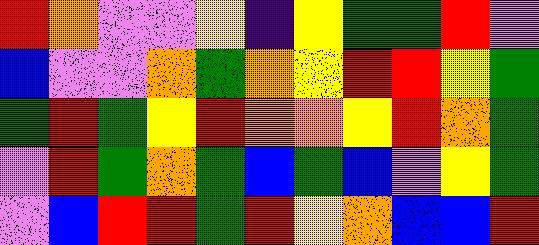[["red", "orange", "violet", "violet", "yellow", "indigo", "yellow", "green", "green", "red", "violet"], ["blue", "violet", "violet", "orange", "green", "orange", "yellow", "red", "red", "yellow", "green"], ["green", "red", "green", "yellow", "red", "orange", "orange", "yellow", "red", "orange", "green"], ["violet", "red", "green", "orange", "green", "blue", "green", "blue", "violet", "yellow", "green"], ["violet", "blue", "red", "red", "green", "red", "yellow", "orange", "blue", "blue", "red"]]